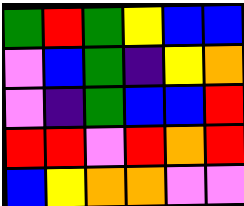[["green", "red", "green", "yellow", "blue", "blue"], ["violet", "blue", "green", "indigo", "yellow", "orange"], ["violet", "indigo", "green", "blue", "blue", "red"], ["red", "red", "violet", "red", "orange", "red"], ["blue", "yellow", "orange", "orange", "violet", "violet"]]